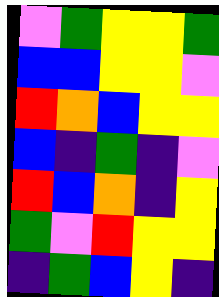[["violet", "green", "yellow", "yellow", "green"], ["blue", "blue", "yellow", "yellow", "violet"], ["red", "orange", "blue", "yellow", "yellow"], ["blue", "indigo", "green", "indigo", "violet"], ["red", "blue", "orange", "indigo", "yellow"], ["green", "violet", "red", "yellow", "yellow"], ["indigo", "green", "blue", "yellow", "indigo"]]